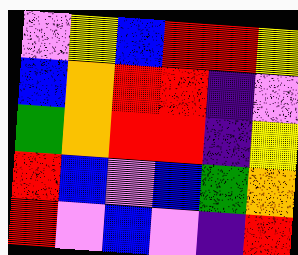[["violet", "yellow", "blue", "red", "red", "yellow"], ["blue", "orange", "red", "red", "indigo", "violet"], ["green", "orange", "red", "red", "indigo", "yellow"], ["red", "blue", "violet", "blue", "green", "orange"], ["red", "violet", "blue", "violet", "indigo", "red"]]